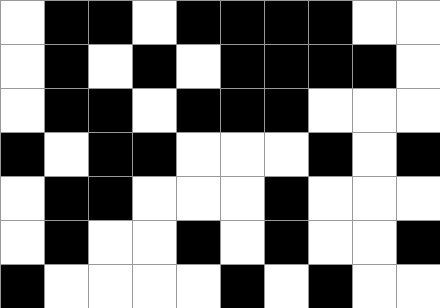[["white", "black", "black", "white", "black", "black", "black", "black", "white", "white"], ["white", "black", "white", "black", "white", "black", "black", "black", "black", "white"], ["white", "black", "black", "white", "black", "black", "black", "white", "white", "white"], ["black", "white", "black", "black", "white", "white", "white", "black", "white", "black"], ["white", "black", "black", "white", "white", "white", "black", "white", "white", "white"], ["white", "black", "white", "white", "black", "white", "black", "white", "white", "black"], ["black", "white", "white", "white", "white", "black", "white", "black", "white", "white"]]